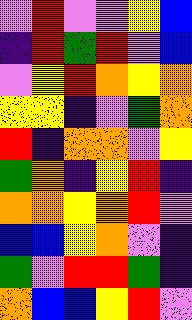[["violet", "red", "violet", "violet", "yellow", "blue"], ["indigo", "red", "green", "red", "violet", "blue"], ["violet", "yellow", "red", "orange", "yellow", "orange"], ["yellow", "yellow", "indigo", "violet", "green", "orange"], ["red", "indigo", "orange", "orange", "violet", "yellow"], ["green", "orange", "indigo", "yellow", "red", "indigo"], ["orange", "orange", "yellow", "orange", "red", "violet"], ["blue", "blue", "yellow", "orange", "violet", "indigo"], ["green", "violet", "red", "red", "green", "indigo"], ["orange", "blue", "blue", "yellow", "red", "violet"]]